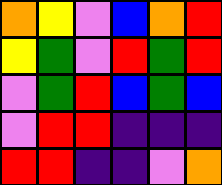[["orange", "yellow", "violet", "blue", "orange", "red"], ["yellow", "green", "violet", "red", "green", "red"], ["violet", "green", "red", "blue", "green", "blue"], ["violet", "red", "red", "indigo", "indigo", "indigo"], ["red", "red", "indigo", "indigo", "violet", "orange"]]